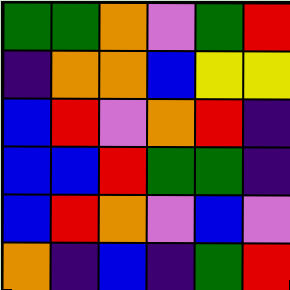[["green", "green", "orange", "violet", "green", "red"], ["indigo", "orange", "orange", "blue", "yellow", "yellow"], ["blue", "red", "violet", "orange", "red", "indigo"], ["blue", "blue", "red", "green", "green", "indigo"], ["blue", "red", "orange", "violet", "blue", "violet"], ["orange", "indigo", "blue", "indigo", "green", "red"]]